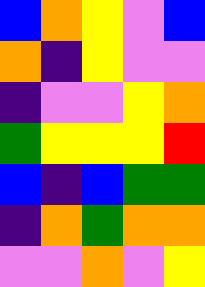[["blue", "orange", "yellow", "violet", "blue"], ["orange", "indigo", "yellow", "violet", "violet"], ["indigo", "violet", "violet", "yellow", "orange"], ["green", "yellow", "yellow", "yellow", "red"], ["blue", "indigo", "blue", "green", "green"], ["indigo", "orange", "green", "orange", "orange"], ["violet", "violet", "orange", "violet", "yellow"]]